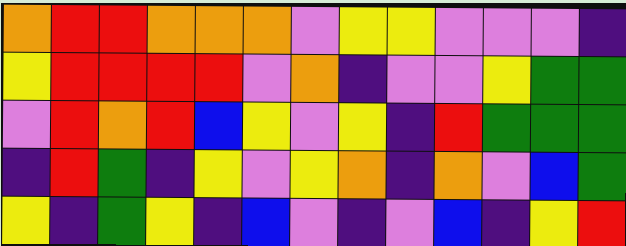[["orange", "red", "red", "orange", "orange", "orange", "violet", "yellow", "yellow", "violet", "violet", "violet", "indigo"], ["yellow", "red", "red", "red", "red", "violet", "orange", "indigo", "violet", "violet", "yellow", "green", "green"], ["violet", "red", "orange", "red", "blue", "yellow", "violet", "yellow", "indigo", "red", "green", "green", "green"], ["indigo", "red", "green", "indigo", "yellow", "violet", "yellow", "orange", "indigo", "orange", "violet", "blue", "green"], ["yellow", "indigo", "green", "yellow", "indigo", "blue", "violet", "indigo", "violet", "blue", "indigo", "yellow", "red"]]